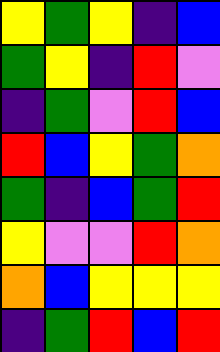[["yellow", "green", "yellow", "indigo", "blue"], ["green", "yellow", "indigo", "red", "violet"], ["indigo", "green", "violet", "red", "blue"], ["red", "blue", "yellow", "green", "orange"], ["green", "indigo", "blue", "green", "red"], ["yellow", "violet", "violet", "red", "orange"], ["orange", "blue", "yellow", "yellow", "yellow"], ["indigo", "green", "red", "blue", "red"]]